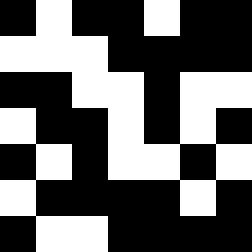[["black", "white", "black", "black", "white", "black", "black"], ["white", "white", "white", "black", "black", "black", "black"], ["black", "black", "white", "white", "black", "white", "white"], ["white", "black", "black", "white", "black", "white", "black"], ["black", "white", "black", "white", "white", "black", "white"], ["white", "black", "black", "black", "black", "white", "black"], ["black", "white", "white", "black", "black", "black", "black"]]